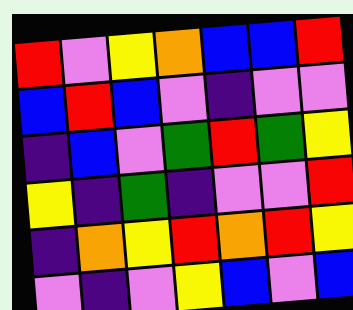[["red", "violet", "yellow", "orange", "blue", "blue", "red"], ["blue", "red", "blue", "violet", "indigo", "violet", "violet"], ["indigo", "blue", "violet", "green", "red", "green", "yellow"], ["yellow", "indigo", "green", "indigo", "violet", "violet", "red"], ["indigo", "orange", "yellow", "red", "orange", "red", "yellow"], ["violet", "indigo", "violet", "yellow", "blue", "violet", "blue"]]